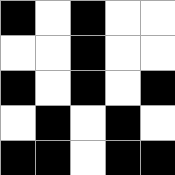[["black", "white", "black", "white", "white"], ["white", "white", "black", "white", "white"], ["black", "white", "black", "white", "black"], ["white", "black", "white", "black", "white"], ["black", "black", "white", "black", "black"]]